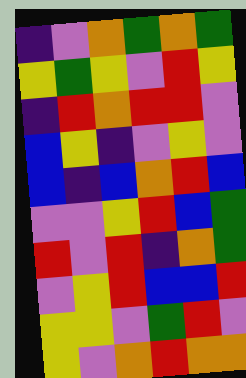[["indigo", "violet", "orange", "green", "orange", "green"], ["yellow", "green", "yellow", "violet", "red", "yellow"], ["indigo", "red", "orange", "red", "red", "violet"], ["blue", "yellow", "indigo", "violet", "yellow", "violet"], ["blue", "indigo", "blue", "orange", "red", "blue"], ["violet", "violet", "yellow", "red", "blue", "green"], ["red", "violet", "red", "indigo", "orange", "green"], ["violet", "yellow", "red", "blue", "blue", "red"], ["yellow", "yellow", "violet", "green", "red", "violet"], ["yellow", "violet", "orange", "red", "orange", "orange"]]